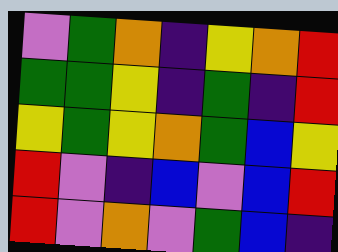[["violet", "green", "orange", "indigo", "yellow", "orange", "red"], ["green", "green", "yellow", "indigo", "green", "indigo", "red"], ["yellow", "green", "yellow", "orange", "green", "blue", "yellow"], ["red", "violet", "indigo", "blue", "violet", "blue", "red"], ["red", "violet", "orange", "violet", "green", "blue", "indigo"]]